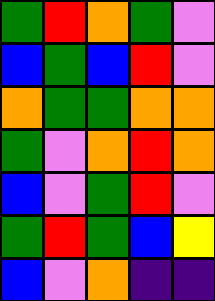[["green", "red", "orange", "green", "violet"], ["blue", "green", "blue", "red", "violet"], ["orange", "green", "green", "orange", "orange"], ["green", "violet", "orange", "red", "orange"], ["blue", "violet", "green", "red", "violet"], ["green", "red", "green", "blue", "yellow"], ["blue", "violet", "orange", "indigo", "indigo"]]